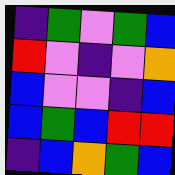[["indigo", "green", "violet", "green", "blue"], ["red", "violet", "indigo", "violet", "orange"], ["blue", "violet", "violet", "indigo", "blue"], ["blue", "green", "blue", "red", "red"], ["indigo", "blue", "orange", "green", "blue"]]